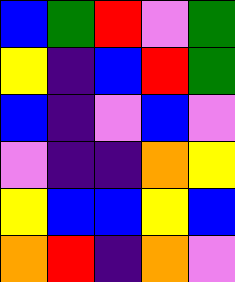[["blue", "green", "red", "violet", "green"], ["yellow", "indigo", "blue", "red", "green"], ["blue", "indigo", "violet", "blue", "violet"], ["violet", "indigo", "indigo", "orange", "yellow"], ["yellow", "blue", "blue", "yellow", "blue"], ["orange", "red", "indigo", "orange", "violet"]]